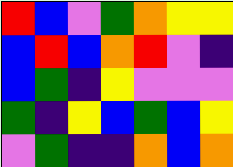[["red", "blue", "violet", "green", "orange", "yellow", "yellow"], ["blue", "red", "blue", "orange", "red", "violet", "indigo"], ["blue", "green", "indigo", "yellow", "violet", "violet", "violet"], ["green", "indigo", "yellow", "blue", "green", "blue", "yellow"], ["violet", "green", "indigo", "indigo", "orange", "blue", "orange"]]